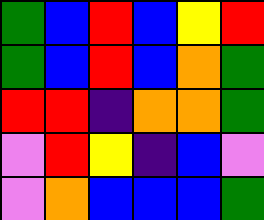[["green", "blue", "red", "blue", "yellow", "red"], ["green", "blue", "red", "blue", "orange", "green"], ["red", "red", "indigo", "orange", "orange", "green"], ["violet", "red", "yellow", "indigo", "blue", "violet"], ["violet", "orange", "blue", "blue", "blue", "green"]]